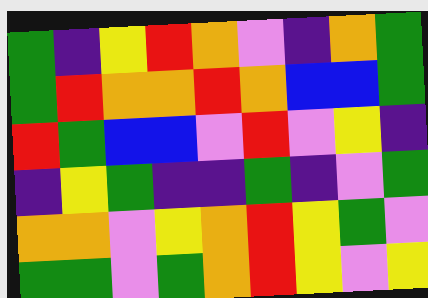[["green", "indigo", "yellow", "red", "orange", "violet", "indigo", "orange", "green"], ["green", "red", "orange", "orange", "red", "orange", "blue", "blue", "green"], ["red", "green", "blue", "blue", "violet", "red", "violet", "yellow", "indigo"], ["indigo", "yellow", "green", "indigo", "indigo", "green", "indigo", "violet", "green"], ["orange", "orange", "violet", "yellow", "orange", "red", "yellow", "green", "violet"], ["green", "green", "violet", "green", "orange", "red", "yellow", "violet", "yellow"]]